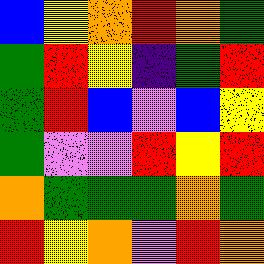[["blue", "yellow", "orange", "red", "orange", "green"], ["green", "red", "yellow", "indigo", "green", "red"], ["green", "red", "blue", "violet", "blue", "yellow"], ["green", "violet", "violet", "red", "yellow", "red"], ["orange", "green", "green", "green", "orange", "green"], ["red", "yellow", "orange", "violet", "red", "orange"]]